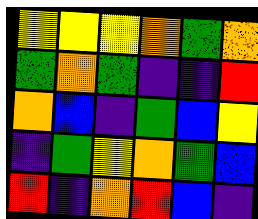[["yellow", "yellow", "yellow", "orange", "green", "orange"], ["green", "orange", "green", "indigo", "indigo", "red"], ["orange", "blue", "indigo", "green", "blue", "yellow"], ["indigo", "green", "yellow", "orange", "green", "blue"], ["red", "indigo", "orange", "red", "blue", "indigo"]]